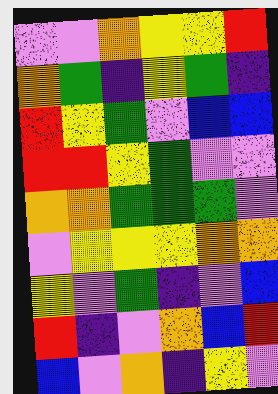[["violet", "violet", "orange", "yellow", "yellow", "red"], ["orange", "green", "indigo", "yellow", "green", "indigo"], ["red", "yellow", "green", "violet", "blue", "blue"], ["red", "red", "yellow", "green", "violet", "violet"], ["orange", "orange", "green", "green", "green", "violet"], ["violet", "yellow", "yellow", "yellow", "orange", "orange"], ["yellow", "violet", "green", "indigo", "violet", "blue"], ["red", "indigo", "violet", "orange", "blue", "red"], ["blue", "violet", "orange", "indigo", "yellow", "violet"]]